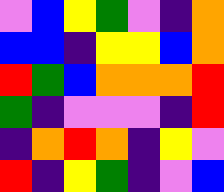[["violet", "blue", "yellow", "green", "violet", "indigo", "orange"], ["blue", "blue", "indigo", "yellow", "yellow", "blue", "orange"], ["red", "green", "blue", "orange", "orange", "orange", "red"], ["green", "indigo", "violet", "violet", "violet", "indigo", "red"], ["indigo", "orange", "red", "orange", "indigo", "yellow", "violet"], ["red", "indigo", "yellow", "green", "indigo", "violet", "blue"]]